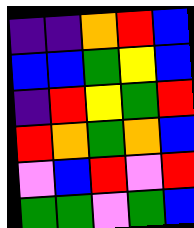[["indigo", "indigo", "orange", "red", "blue"], ["blue", "blue", "green", "yellow", "blue"], ["indigo", "red", "yellow", "green", "red"], ["red", "orange", "green", "orange", "blue"], ["violet", "blue", "red", "violet", "red"], ["green", "green", "violet", "green", "blue"]]